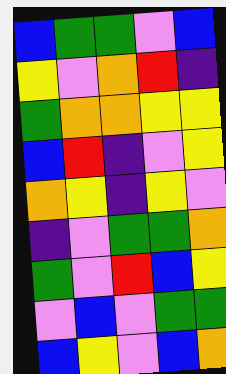[["blue", "green", "green", "violet", "blue"], ["yellow", "violet", "orange", "red", "indigo"], ["green", "orange", "orange", "yellow", "yellow"], ["blue", "red", "indigo", "violet", "yellow"], ["orange", "yellow", "indigo", "yellow", "violet"], ["indigo", "violet", "green", "green", "orange"], ["green", "violet", "red", "blue", "yellow"], ["violet", "blue", "violet", "green", "green"], ["blue", "yellow", "violet", "blue", "orange"]]